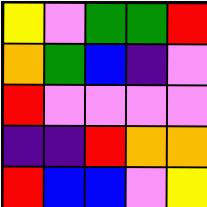[["yellow", "violet", "green", "green", "red"], ["orange", "green", "blue", "indigo", "violet"], ["red", "violet", "violet", "violet", "violet"], ["indigo", "indigo", "red", "orange", "orange"], ["red", "blue", "blue", "violet", "yellow"]]